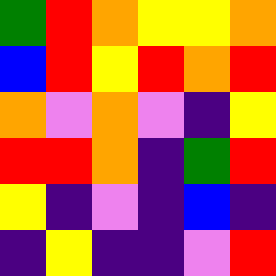[["green", "red", "orange", "yellow", "yellow", "orange"], ["blue", "red", "yellow", "red", "orange", "red"], ["orange", "violet", "orange", "violet", "indigo", "yellow"], ["red", "red", "orange", "indigo", "green", "red"], ["yellow", "indigo", "violet", "indigo", "blue", "indigo"], ["indigo", "yellow", "indigo", "indigo", "violet", "red"]]